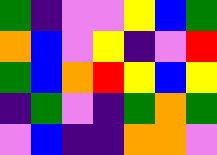[["green", "indigo", "violet", "violet", "yellow", "blue", "green"], ["orange", "blue", "violet", "yellow", "indigo", "violet", "red"], ["green", "blue", "orange", "red", "yellow", "blue", "yellow"], ["indigo", "green", "violet", "indigo", "green", "orange", "green"], ["violet", "blue", "indigo", "indigo", "orange", "orange", "violet"]]